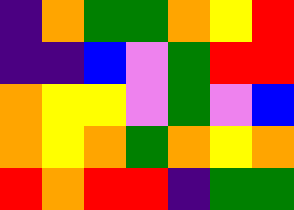[["indigo", "orange", "green", "green", "orange", "yellow", "red"], ["indigo", "indigo", "blue", "violet", "green", "red", "red"], ["orange", "yellow", "yellow", "violet", "green", "violet", "blue"], ["orange", "yellow", "orange", "green", "orange", "yellow", "orange"], ["red", "orange", "red", "red", "indigo", "green", "green"]]